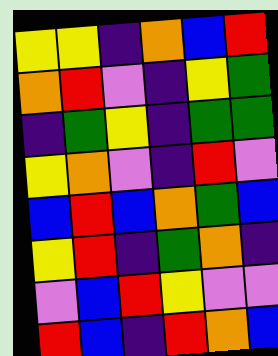[["yellow", "yellow", "indigo", "orange", "blue", "red"], ["orange", "red", "violet", "indigo", "yellow", "green"], ["indigo", "green", "yellow", "indigo", "green", "green"], ["yellow", "orange", "violet", "indigo", "red", "violet"], ["blue", "red", "blue", "orange", "green", "blue"], ["yellow", "red", "indigo", "green", "orange", "indigo"], ["violet", "blue", "red", "yellow", "violet", "violet"], ["red", "blue", "indigo", "red", "orange", "blue"]]